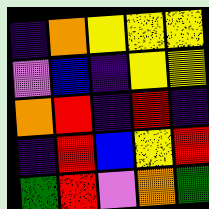[["indigo", "orange", "yellow", "yellow", "yellow"], ["violet", "blue", "indigo", "yellow", "yellow"], ["orange", "red", "indigo", "red", "indigo"], ["indigo", "red", "blue", "yellow", "red"], ["green", "red", "violet", "orange", "green"]]